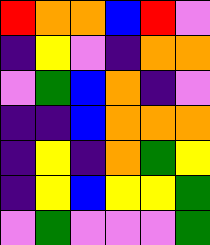[["red", "orange", "orange", "blue", "red", "violet"], ["indigo", "yellow", "violet", "indigo", "orange", "orange"], ["violet", "green", "blue", "orange", "indigo", "violet"], ["indigo", "indigo", "blue", "orange", "orange", "orange"], ["indigo", "yellow", "indigo", "orange", "green", "yellow"], ["indigo", "yellow", "blue", "yellow", "yellow", "green"], ["violet", "green", "violet", "violet", "violet", "green"]]